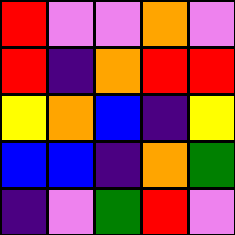[["red", "violet", "violet", "orange", "violet"], ["red", "indigo", "orange", "red", "red"], ["yellow", "orange", "blue", "indigo", "yellow"], ["blue", "blue", "indigo", "orange", "green"], ["indigo", "violet", "green", "red", "violet"]]